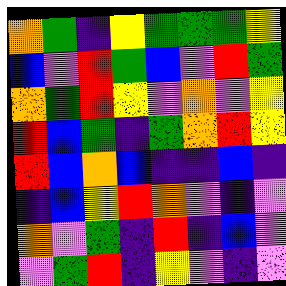[["orange", "green", "indigo", "yellow", "green", "green", "green", "yellow"], ["blue", "violet", "red", "green", "blue", "violet", "red", "green"], ["orange", "green", "red", "yellow", "violet", "orange", "violet", "yellow"], ["red", "blue", "green", "indigo", "green", "orange", "red", "yellow"], ["red", "blue", "orange", "blue", "indigo", "indigo", "blue", "indigo"], ["indigo", "blue", "yellow", "red", "orange", "violet", "indigo", "violet"], ["orange", "violet", "green", "indigo", "red", "indigo", "blue", "violet"], ["violet", "green", "red", "indigo", "yellow", "violet", "indigo", "violet"]]